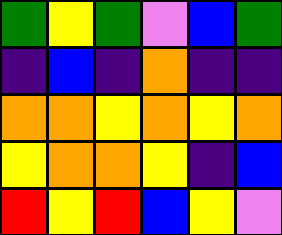[["green", "yellow", "green", "violet", "blue", "green"], ["indigo", "blue", "indigo", "orange", "indigo", "indigo"], ["orange", "orange", "yellow", "orange", "yellow", "orange"], ["yellow", "orange", "orange", "yellow", "indigo", "blue"], ["red", "yellow", "red", "blue", "yellow", "violet"]]